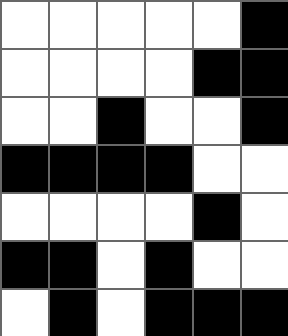[["white", "white", "white", "white", "white", "black"], ["white", "white", "white", "white", "black", "black"], ["white", "white", "black", "white", "white", "black"], ["black", "black", "black", "black", "white", "white"], ["white", "white", "white", "white", "black", "white"], ["black", "black", "white", "black", "white", "white"], ["white", "black", "white", "black", "black", "black"]]